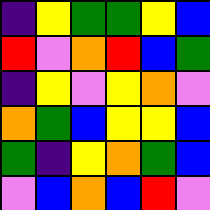[["indigo", "yellow", "green", "green", "yellow", "blue"], ["red", "violet", "orange", "red", "blue", "green"], ["indigo", "yellow", "violet", "yellow", "orange", "violet"], ["orange", "green", "blue", "yellow", "yellow", "blue"], ["green", "indigo", "yellow", "orange", "green", "blue"], ["violet", "blue", "orange", "blue", "red", "violet"]]